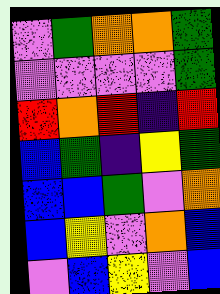[["violet", "green", "orange", "orange", "green"], ["violet", "violet", "violet", "violet", "green"], ["red", "orange", "red", "indigo", "red"], ["blue", "green", "indigo", "yellow", "green"], ["blue", "blue", "green", "violet", "orange"], ["blue", "yellow", "violet", "orange", "blue"], ["violet", "blue", "yellow", "violet", "blue"]]